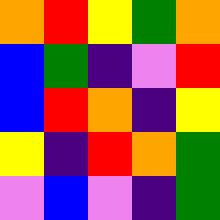[["orange", "red", "yellow", "green", "orange"], ["blue", "green", "indigo", "violet", "red"], ["blue", "red", "orange", "indigo", "yellow"], ["yellow", "indigo", "red", "orange", "green"], ["violet", "blue", "violet", "indigo", "green"]]